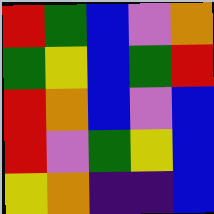[["red", "green", "blue", "violet", "orange"], ["green", "yellow", "blue", "green", "red"], ["red", "orange", "blue", "violet", "blue"], ["red", "violet", "green", "yellow", "blue"], ["yellow", "orange", "indigo", "indigo", "blue"]]